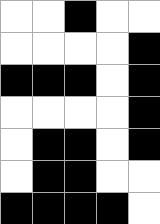[["white", "white", "black", "white", "white"], ["white", "white", "white", "white", "black"], ["black", "black", "black", "white", "black"], ["white", "white", "white", "white", "black"], ["white", "black", "black", "white", "black"], ["white", "black", "black", "white", "white"], ["black", "black", "black", "black", "white"]]